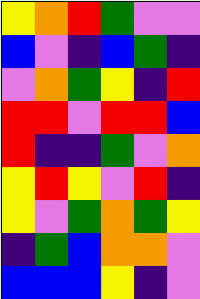[["yellow", "orange", "red", "green", "violet", "violet"], ["blue", "violet", "indigo", "blue", "green", "indigo"], ["violet", "orange", "green", "yellow", "indigo", "red"], ["red", "red", "violet", "red", "red", "blue"], ["red", "indigo", "indigo", "green", "violet", "orange"], ["yellow", "red", "yellow", "violet", "red", "indigo"], ["yellow", "violet", "green", "orange", "green", "yellow"], ["indigo", "green", "blue", "orange", "orange", "violet"], ["blue", "blue", "blue", "yellow", "indigo", "violet"]]